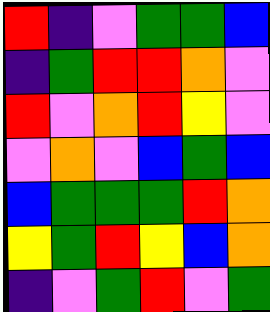[["red", "indigo", "violet", "green", "green", "blue"], ["indigo", "green", "red", "red", "orange", "violet"], ["red", "violet", "orange", "red", "yellow", "violet"], ["violet", "orange", "violet", "blue", "green", "blue"], ["blue", "green", "green", "green", "red", "orange"], ["yellow", "green", "red", "yellow", "blue", "orange"], ["indigo", "violet", "green", "red", "violet", "green"]]